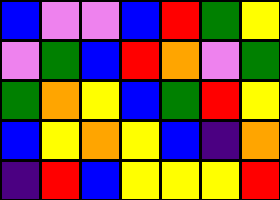[["blue", "violet", "violet", "blue", "red", "green", "yellow"], ["violet", "green", "blue", "red", "orange", "violet", "green"], ["green", "orange", "yellow", "blue", "green", "red", "yellow"], ["blue", "yellow", "orange", "yellow", "blue", "indigo", "orange"], ["indigo", "red", "blue", "yellow", "yellow", "yellow", "red"]]